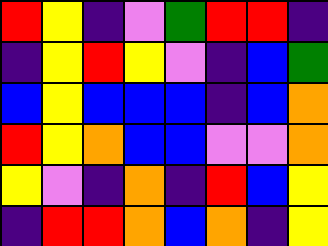[["red", "yellow", "indigo", "violet", "green", "red", "red", "indigo"], ["indigo", "yellow", "red", "yellow", "violet", "indigo", "blue", "green"], ["blue", "yellow", "blue", "blue", "blue", "indigo", "blue", "orange"], ["red", "yellow", "orange", "blue", "blue", "violet", "violet", "orange"], ["yellow", "violet", "indigo", "orange", "indigo", "red", "blue", "yellow"], ["indigo", "red", "red", "orange", "blue", "orange", "indigo", "yellow"]]